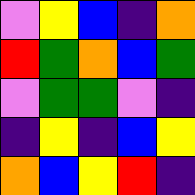[["violet", "yellow", "blue", "indigo", "orange"], ["red", "green", "orange", "blue", "green"], ["violet", "green", "green", "violet", "indigo"], ["indigo", "yellow", "indigo", "blue", "yellow"], ["orange", "blue", "yellow", "red", "indigo"]]